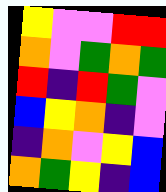[["yellow", "violet", "violet", "red", "red"], ["orange", "violet", "green", "orange", "green"], ["red", "indigo", "red", "green", "violet"], ["blue", "yellow", "orange", "indigo", "violet"], ["indigo", "orange", "violet", "yellow", "blue"], ["orange", "green", "yellow", "indigo", "blue"]]